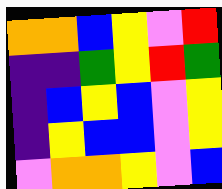[["orange", "orange", "blue", "yellow", "violet", "red"], ["indigo", "indigo", "green", "yellow", "red", "green"], ["indigo", "blue", "yellow", "blue", "violet", "yellow"], ["indigo", "yellow", "blue", "blue", "violet", "yellow"], ["violet", "orange", "orange", "yellow", "violet", "blue"]]